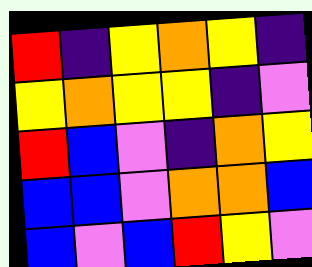[["red", "indigo", "yellow", "orange", "yellow", "indigo"], ["yellow", "orange", "yellow", "yellow", "indigo", "violet"], ["red", "blue", "violet", "indigo", "orange", "yellow"], ["blue", "blue", "violet", "orange", "orange", "blue"], ["blue", "violet", "blue", "red", "yellow", "violet"]]